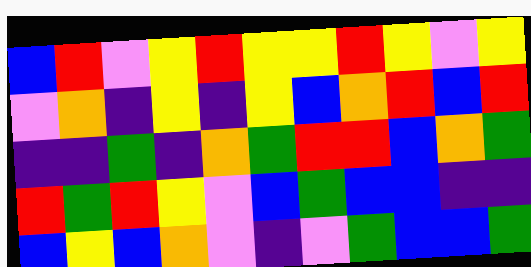[["blue", "red", "violet", "yellow", "red", "yellow", "yellow", "red", "yellow", "violet", "yellow"], ["violet", "orange", "indigo", "yellow", "indigo", "yellow", "blue", "orange", "red", "blue", "red"], ["indigo", "indigo", "green", "indigo", "orange", "green", "red", "red", "blue", "orange", "green"], ["red", "green", "red", "yellow", "violet", "blue", "green", "blue", "blue", "indigo", "indigo"], ["blue", "yellow", "blue", "orange", "violet", "indigo", "violet", "green", "blue", "blue", "green"]]